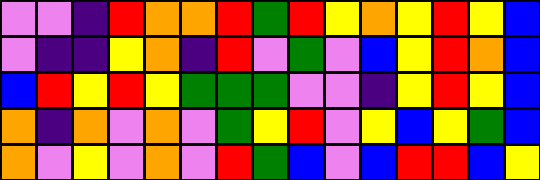[["violet", "violet", "indigo", "red", "orange", "orange", "red", "green", "red", "yellow", "orange", "yellow", "red", "yellow", "blue"], ["violet", "indigo", "indigo", "yellow", "orange", "indigo", "red", "violet", "green", "violet", "blue", "yellow", "red", "orange", "blue"], ["blue", "red", "yellow", "red", "yellow", "green", "green", "green", "violet", "violet", "indigo", "yellow", "red", "yellow", "blue"], ["orange", "indigo", "orange", "violet", "orange", "violet", "green", "yellow", "red", "violet", "yellow", "blue", "yellow", "green", "blue"], ["orange", "violet", "yellow", "violet", "orange", "violet", "red", "green", "blue", "violet", "blue", "red", "red", "blue", "yellow"]]